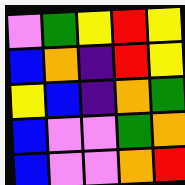[["violet", "green", "yellow", "red", "yellow"], ["blue", "orange", "indigo", "red", "yellow"], ["yellow", "blue", "indigo", "orange", "green"], ["blue", "violet", "violet", "green", "orange"], ["blue", "violet", "violet", "orange", "red"]]